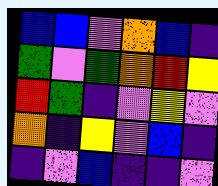[["blue", "blue", "violet", "orange", "blue", "indigo"], ["green", "violet", "green", "orange", "red", "yellow"], ["red", "green", "indigo", "violet", "yellow", "violet"], ["orange", "indigo", "yellow", "violet", "blue", "indigo"], ["indigo", "violet", "blue", "indigo", "indigo", "violet"]]